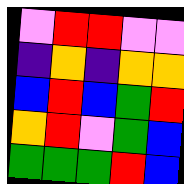[["violet", "red", "red", "violet", "violet"], ["indigo", "orange", "indigo", "orange", "orange"], ["blue", "red", "blue", "green", "red"], ["orange", "red", "violet", "green", "blue"], ["green", "green", "green", "red", "blue"]]